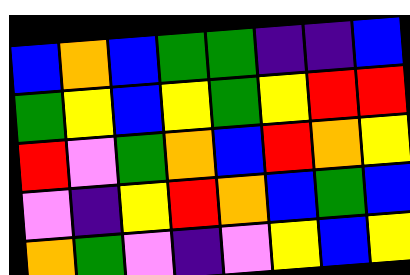[["blue", "orange", "blue", "green", "green", "indigo", "indigo", "blue"], ["green", "yellow", "blue", "yellow", "green", "yellow", "red", "red"], ["red", "violet", "green", "orange", "blue", "red", "orange", "yellow"], ["violet", "indigo", "yellow", "red", "orange", "blue", "green", "blue"], ["orange", "green", "violet", "indigo", "violet", "yellow", "blue", "yellow"]]